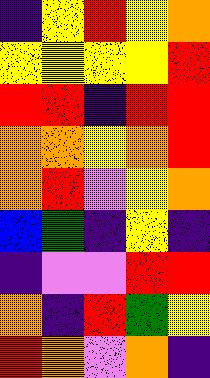[["indigo", "yellow", "red", "yellow", "orange"], ["yellow", "yellow", "yellow", "yellow", "red"], ["red", "red", "indigo", "red", "red"], ["orange", "orange", "yellow", "orange", "red"], ["orange", "red", "violet", "yellow", "orange"], ["blue", "green", "indigo", "yellow", "indigo"], ["indigo", "violet", "violet", "red", "red"], ["orange", "indigo", "red", "green", "yellow"], ["red", "orange", "violet", "orange", "indigo"]]